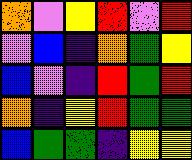[["orange", "violet", "yellow", "red", "violet", "red"], ["violet", "blue", "indigo", "orange", "green", "yellow"], ["blue", "violet", "indigo", "red", "green", "red"], ["orange", "indigo", "yellow", "red", "green", "green"], ["blue", "green", "green", "indigo", "yellow", "yellow"]]